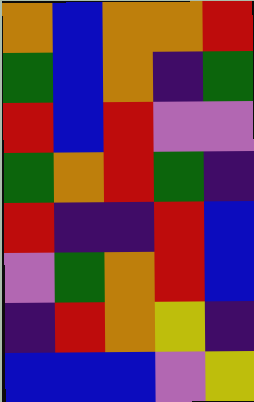[["orange", "blue", "orange", "orange", "red"], ["green", "blue", "orange", "indigo", "green"], ["red", "blue", "red", "violet", "violet"], ["green", "orange", "red", "green", "indigo"], ["red", "indigo", "indigo", "red", "blue"], ["violet", "green", "orange", "red", "blue"], ["indigo", "red", "orange", "yellow", "indigo"], ["blue", "blue", "blue", "violet", "yellow"]]